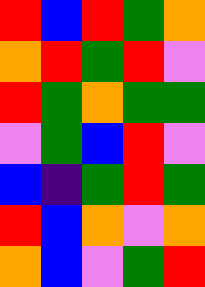[["red", "blue", "red", "green", "orange"], ["orange", "red", "green", "red", "violet"], ["red", "green", "orange", "green", "green"], ["violet", "green", "blue", "red", "violet"], ["blue", "indigo", "green", "red", "green"], ["red", "blue", "orange", "violet", "orange"], ["orange", "blue", "violet", "green", "red"]]